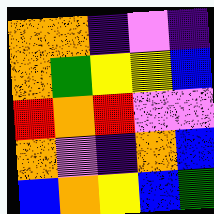[["orange", "orange", "indigo", "violet", "indigo"], ["orange", "green", "yellow", "yellow", "blue"], ["red", "orange", "red", "violet", "violet"], ["orange", "violet", "indigo", "orange", "blue"], ["blue", "orange", "yellow", "blue", "green"]]